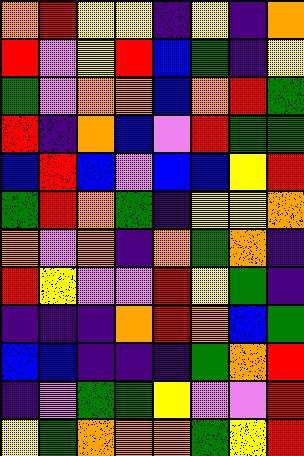[["orange", "red", "yellow", "yellow", "indigo", "yellow", "indigo", "orange"], ["red", "violet", "yellow", "red", "blue", "green", "indigo", "yellow"], ["green", "violet", "orange", "orange", "blue", "orange", "red", "green"], ["red", "indigo", "orange", "blue", "violet", "red", "green", "green"], ["blue", "red", "blue", "violet", "blue", "blue", "yellow", "red"], ["green", "red", "orange", "green", "indigo", "yellow", "yellow", "orange"], ["orange", "violet", "orange", "indigo", "orange", "green", "orange", "indigo"], ["red", "yellow", "violet", "violet", "red", "yellow", "green", "indigo"], ["indigo", "indigo", "indigo", "orange", "red", "orange", "blue", "green"], ["blue", "blue", "indigo", "indigo", "indigo", "green", "orange", "red"], ["indigo", "violet", "green", "green", "yellow", "violet", "violet", "red"], ["yellow", "green", "orange", "orange", "orange", "green", "yellow", "red"]]